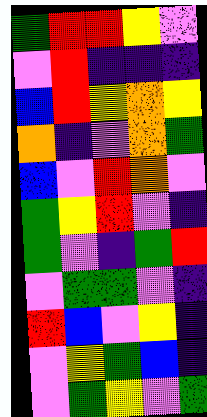[["green", "red", "red", "yellow", "violet"], ["violet", "red", "indigo", "indigo", "indigo"], ["blue", "red", "yellow", "orange", "yellow"], ["orange", "indigo", "violet", "orange", "green"], ["blue", "violet", "red", "orange", "violet"], ["green", "yellow", "red", "violet", "indigo"], ["green", "violet", "indigo", "green", "red"], ["violet", "green", "green", "violet", "indigo"], ["red", "blue", "violet", "yellow", "indigo"], ["violet", "yellow", "green", "blue", "indigo"], ["violet", "green", "yellow", "violet", "green"]]